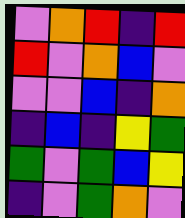[["violet", "orange", "red", "indigo", "red"], ["red", "violet", "orange", "blue", "violet"], ["violet", "violet", "blue", "indigo", "orange"], ["indigo", "blue", "indigo", "yellow", "green"], ["green", "violet", "green", "blue", "yellow"], ["indigo", "violet", "green", "orange", "violet"]]